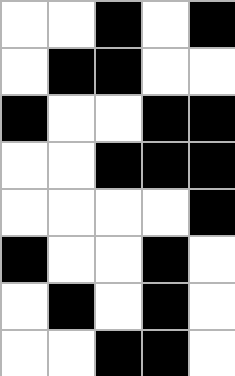[["white", "white", "black", "white", "black"], ["white", "black", "black", "white", "white"], ["black", "white", "white", "black", "black"], ["white", "white", "black", "black", "black"], ["white", "white", "white", "white", "black"], ["black", "white", "white", "black", "white"], ["white", "black", "white", "black", "white"], ["white", "white", "black", "black", "white"]]